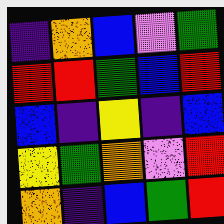[["indigo", "orange", "blue", "violet", "green"], ["red", "red", "green", "blue", "red"], ["blue", "indigo", "yellow", "indigo", "blue"], ["yellow", "green", "orange", "violet", "red"], ["orange", "indigo", "blue", "green", "red"]]